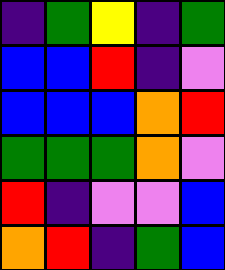[["indigo", "green", "yellow", "indigo", "green"], ["blue", "blue", "red", "indigo", "violet"], ["blue", "blue", "blue", "orange", "red"], ["green", "green", "green", "orange", "violet"], ["red", "indigo", "violet", "violet", "blue"], ["orange", "red", "indigo", "green", "blue"]]